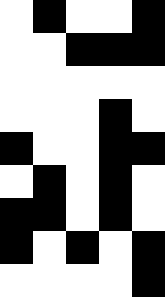[["white", "black", "white", "white", "black"], ["white", "white", "black", "black", "black"], ["white", "white", "white", "white", "white"], ["white", "white", "white", "black", "white"], ["black", "white", "white", "black", "black"], ["white", "black", "white", "black", "white"], ["black", "black", "white", "black", "white"], ["black", "white", "black", "white", "black"], ["white", "white", "white", "white", "black"]]